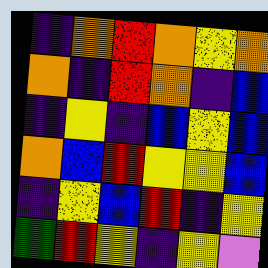[["indigo", "orange", "red", "orange", "yellow", "orange"], ["orange", "indigo", "red", "orange", "indigo", "blue"], ["indigo", "yellow", "indigo", "blue", "yellow", "blue"], ["orange", "blue", "red", "yellow", "yellow", "blue"], ["indigo", "yellow", "blue", "red", "indigo", "yellow"], ["green", "red", "yellow", "indigo", "yellow", "violet"]]